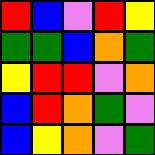[["red", "blue", "violet", "red", "yellow"], ["green", "green", "blue", "orange", "green"], ["yellow", "red", "red", "violet", "orange"], ["blue", "red", "orange", "green", "violet"], ["blue", "yellow", "orange", "violet", "green"]]